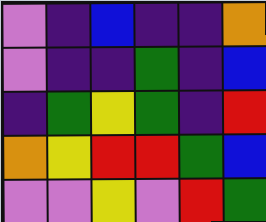[["violet", "indigo", "blue", "indigo", "indigo", "orange"], ["violet", "indigo", "indigo", "green", "indigo", "blue"], ["indigo", "green", "yellow", "green", "indigo", "red"], ["orange", "yellow", "red", "red", "green", "blue"], ["violet", "violet", "yellow", "violet", "red", "green"]]